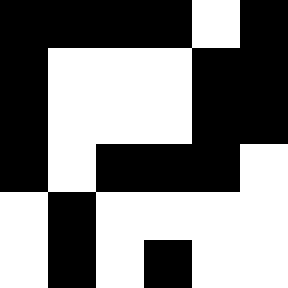[["black", "black", "black", "black", "white", "black"], ["black", "white", "white", "white", "black", "black"], ["black", "white", "white", "white", "black", "black"], ["black", "white", "black", "black", "black", "white"], ["white", "black", "white", "white", "white", "white"], ["white", "black", "white", "black", "white", "white"]]